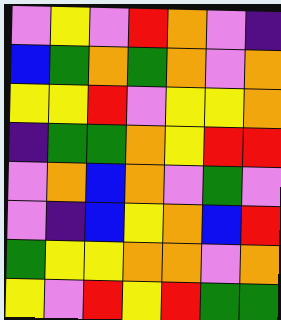[["violet", "yellow", "violet", "red", "orange", "violet", "indigo"], ["blue", "green", "orange", "green", "orange", "violet", "orange"], ["yellow", "yellow", "red", "violet", "yellow", "yellow", "orange"], ["indigo", "green", "green", "orange", "yellow", "red", "red"], ["violet", "orange", "blue", "orange", "violet", "green", "violet"], ["violet", "indigo", "blue", "yellow", "orange", "blue", "red"], ["green", "yellow", "yellow", "orange", "orange", "violet", "orange"], ["yellow", "violet", "red", "yellow", "red", "green", "green"]]